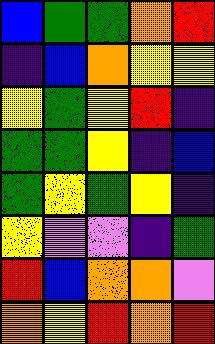[["blue", "green", "green", "orange", "red"], ["indigo", "blue", "orange", "yellow", "yellow"], ["yellow", "green", "yellow", "red", "indigo"], ["green", "green", "yellow", "indigo", "blue"], ["green", "yellow", "green", "yellow", "indigo"], ["yellow", "violet", "violet", "indigo", "green"], ["red", "blue", "orange", "orange", "violet"], ["orange", "yellow", "red", "orange", "red"]]